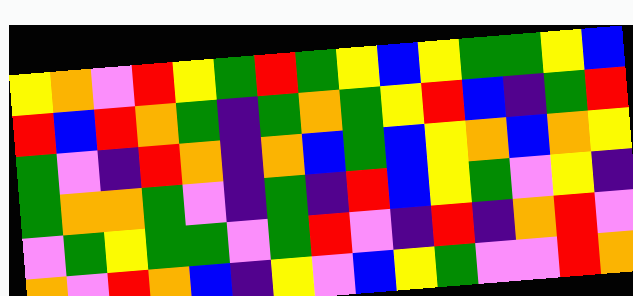[["yellow", "orange", "violet", "red", "yellow", "green", "red", "green", "yellow", "blue", "yellow", "green", "green", "yellow", "blue"], ["red", "blue", "red", "orange", "green", "indigo", "green", "orange", "green", "yellow", "red", "blue", "indigo", "green", "red"], ["green", "violet", "indigo", "red", "orange", "indigo", "orange", "blue", "green", "blue", "yellow", "orange", "blue", "orange", "yellow"], ["green", "orange", "orange", "green", "violet", "indigo", "green", "indigo", "red", "blue", "yellow", "green", "violet", "yellow", "indigo"], ["violet", "green", "yellow", "green", "green", "violet", "green", "red", "violet", "indigo", "red", "indigo", "orange", "red", "violet"], ["orange", "violet", "red", "orange", "blue", "indigo", "yellow", "violet", "blue", "yellow", "green", "violet", "violet", "red", "orange"]]